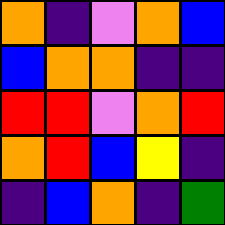[["orange", "indigo", "violet", "orange", "blue"], ["blue", "orange", "orange", "indigo", "indigo"], ["red", "red", "violet", "orange", "red"], ["orange", "red", "blue", "yellow", "indigo"], ["indigo", "blue", "orange", "indigo", "green"]]